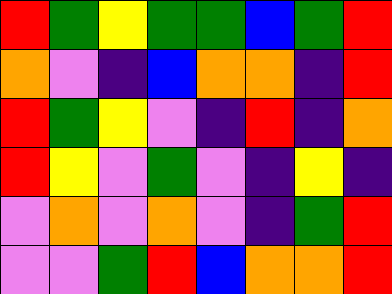[["red", "green", "yellow", "green", "green", "blue", "green", "red"], ["orange", "violet", "indigo", "blue", "orange", "orange", "indigo", "red"], ["red", "green", "yellow", "violet", "indigo", "red", "indigo", "orange"], ["red", "yellow", "violet", "green", "violet", "indigo", "yellow", "indigo"], ["violet", "orange", "violet", "orange", "violet", "indigo", "green", "red"], ["violet", "violet", "green", "red", "blue", "orange", "orange", "red"]]